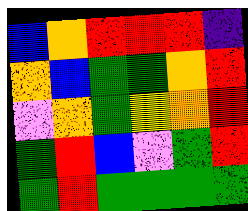[["blue", "orange", "red", "red", "red", "indigo"], ["orange", "blue", "green", "green", "orange", "red"], ["violet", "orange", "green", "yellow", "orange", "red"], ["green", "red", "blue", "violet", "green", "red"], ["green", "red", "green", "green", "green", "green"]]